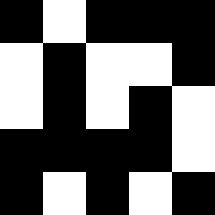[["black", "white", "black", "black", "black"], ["white", "black", "white", "white", "black"], ["white", "black", "white", "black", "white"], ["black", "black", "black", "black", "white"], ["black", "white", "black", "white", "black"]]